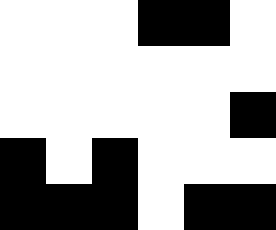[["white", "white", "white", "black", "black", "white"], ["white", "white", "white", "white", "white", "white"], ["white", "white", "white", "white", "white", "black"], ["black", "white", "black", "white", "white", "white"], ["black", "black", "black", "white", "black", "black"]]